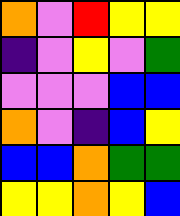[["orange", "violet", "red", "yellow", "yellow"], ["indigo", "violet", "yellow", "violet", "green"], ["violet", "violet", "violet", "blue", "blue"], ["orange", "violet", "indigo", "blue", "yellow"], ["blue", "blue", "orange", "green", "green"], ["yellow", "yellow", "orange", "yellow", "blue"]]